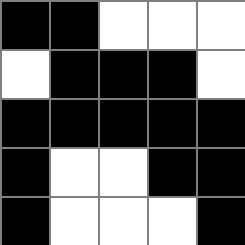[["black", "black", "white", "white", "white"], ["white", "black", "black", "black", "white"], ["black", "black", "black", "black", "black"], ["black", "white", "white", "black", "black"], ["black", "white", "white", "white", "black"]]